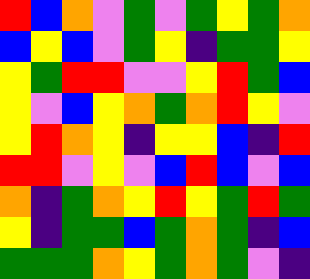[["red", "blue", "orange", "violet", "green", "violet", "green", "yellow", "green", "orange"], ["blue", "yellow", "blue", "violet", "green", "yellow", "indigo", "green", "green", "yellow"], ["yellow", "green", "red", "red", "violet", "violet", "yellow", "red", "green", "blue"], ["yellow", "violet", "blue", "yellow", "orange", "green", "orange", "red", "yellow", "violet"], ["yellow", "red", "orange", "yellow", "indigo", "yellow", "yellow", "blue", "indigo", "red"], ["red", "red", "violet", "yellow", "violet", "blue", "red", "blue", "violet", "blue"], ["orange", "indigo", "green", "orange", "yellow", "red", "yellow", "green", "red", "green"], ["yellow", "indigo", "green", "green", "blue", "green", "orange", "green", "indigo", "blue"], ["green", "green", "green", "orange", "yellow", "green", "orange", "green", "violet", "indigo"]]